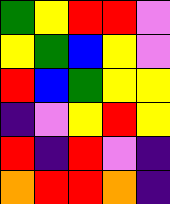[["green", "yellow", "red", "red", "violet"], ["yellow", "green", "blue", "yellow", "violet"], ["red", "blue", "green", "yellow", "yellow"], ["indigo", "violet", "yellow", "red", "yellow"], ["red", "indigo", "red", "violet", "indigo"], ["orange", "red", "red", "orange", "indigo"]]